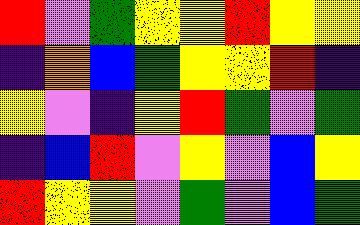[["red", "violet", "green", "yellow", "yellow", "red", "yellow", "yellow"], ["indigo", "orange", "blue", "green", "yellow", "yellow", "red", "indigo"], ["yellow", "violet", "indigo", "yellow", "red", "green", "violet", "green"], ["indigo", "blue", "red", "violet", "yellow", "violet", "blue", "yellow"], ["red", "yellow", "yellow", "violet", "green", "violet", "blue", "green"]]